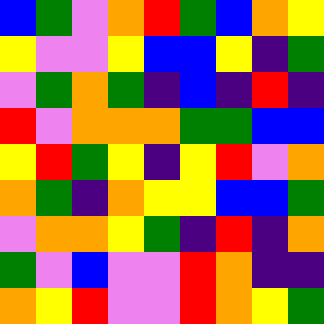[["blue", "green", "violet", "orange", "red", "green", "blue", "orange", "yellow"], ["yellow", "violet", "violet", "yellow", "blue", "blue", "yellow", "indigo", "green"], ["violet", "green", "orange", "green", "indigo", "blue", "indigo", "red", "indigo"], ["red", "violet", "orange", "orange", "orange", "green", "green", "blue", "blue"], ["yellow", "red", "green", "yellow", "indigo", "yellow", "red", "violet", "orange"], ["orange", "green", "indigo", "orange", "yellow", "yellow", "blue", "blue", "green"], ["violet", "orange", "orange", "yellow", "green", "indigo", "red", "indigo", "orange"], ["green", "violet", "blue", "violet", "violet", "red", "orange", "indigo", "indigo"], ["orange", "yellow", "red", "violet", "violet", "red", "orange", "yellow", "green"]]